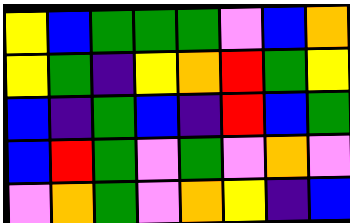[["yellow", "blue", "green", "green", "green", "violet", "blue", "orange"], ["yellow", "green", "indigo", "yellow", "orange", "red", "green", "yellow"], ["blue", "indigo", "green", "blue", "indigo", "red", "blue", "green"], ["blue", "red", "green", "violet", "green", "violet", "orange", "violet"], ["violet", "orange", "green", "violet", "orange", "yellow", "indigo", "blue"]]